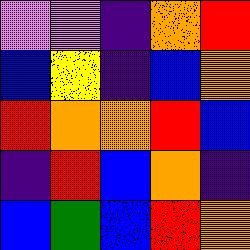[["violet", "violet", "indigo", "orange", "red"], ["blue", "yellow", "indigo", "blue", "orange"], ["red", "orange", "orange", "red", "blue"], ["indigo", "red", "blue", "orange", "indigo"], ["blue", "green", "blue", "red", "orange"]]